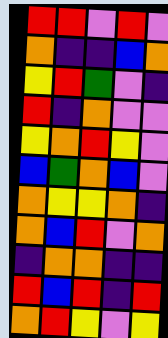[["red", "red", "violet", "red", "violet"], ["orange", "indigo", "indigo", "blue", "orange"], ["yellow", "red", "green", "violet", "indigo"], ["red", "indigo", "orange", "violet", "violet"], ["yellow", "orange", "red", "yellow", "violet"], ["blue", "green", "orange", "blue", "violet"], ["orange", "yellow", "yellow", "orange", "indigo"], ["orange", "blue", "red", "violet", "orange"], ["indigo", "orange", "orange", "indigo", "indigo"], ["red", "blue", "red", "indigo", "red"], ["orange", "red", "yellow", "violet", "yellow"]]